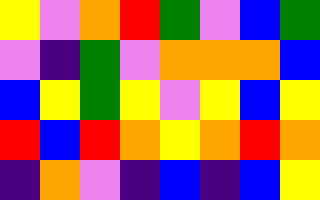[["yellow", "violet", "orange", "red", "green", "violet", "blue", "green"], ["violet", "indigo", "green", "violet", "orange", "orange", "orange", "blue"], ["blue", "yellow", "green", "yellow", "violet", "yellow", "blue", "yellow"], ["red", "blue", "red", "orange", "yellow", "orange", "red", "orange"], ["indigo", "orange", "violet", "indigo", "blue", "indigo", "blue", "yellow"]]